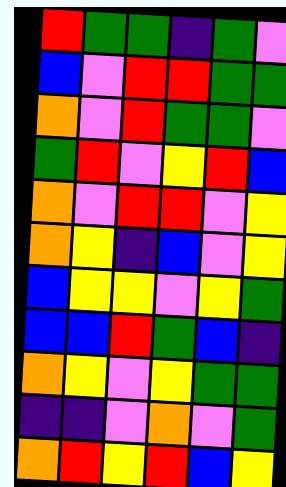[["red", "green", "green", "indigo", "green", "violet"], ["blue", "violet", "red", "red", "green", "green"], ["orange", "violet", "red", "green", "green", "violet"], ["green", "red", "violet", "yellow", "red", "blue"], ["orange", "violet", "red", "red", "violet", "yellow"], ["orange", "yellow", "indigo", "blue", "violet", "yellow"], ["blue", "yellow", "yellow", "violet", "yellow", "green"], ["blue", "blue", "red", "green", "blue", "indigo"], ["orange", "yellow", "violet", "yellow", "green", "green"], ["indigo", "indigo", "violet", "orange", "violet", "green"], ["orange", "red", "yellow", "red", "blue", "yellow"]]